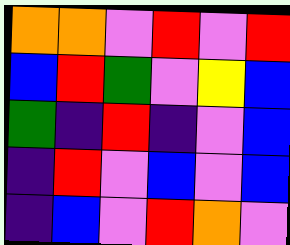[["orange", "orange", "violet", "red", "violet", "red"], ["blue", "red", "green", "violet", "yellow", "blue"], ["green", "indigo", "red", "indigo", "violet", "blue"], ["indigo", "red", "violet", "blue", "violet", "blue"], ["indigo", "blue", "violet", "red", "orange", "violet"]]